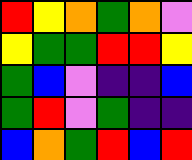[["red", "yellow", "orange", "green", "orange", "violet"], ["yellow", "green", "green", "red", "red", "yellow"], ["green", "blue", "violet", "indigo", "indigo", "blue"], ["green", "red", "violet", "green", "indigo", "indigo"], ["blue", "orange", "green", "red", "blue", "red"]]